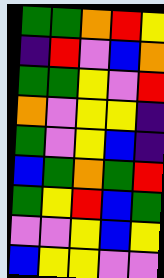[["green", "green", "orange", "red", "yellow"], ["indigo", "red", "violet", "blue", "orange"], ["green", "green", "yellow", "violet", "red"], ["orange", "violet", "yellow", "yellow", "indigo"], ["green", "violet", "yellow", "blue", "indigo"], ["blue", "green", "orange", "green", "red"], ["green", "yellow", "red", "blue", "green"], ["violet", "violet", "yellow", "blue", "yellow"], ["blue", "yellow", "yellow", "violet", "violet"]]